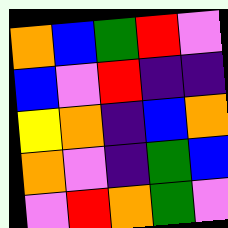[["orange", "blue", "green", "red", "violet"], ["blue", "violet", "red", "indigo", "indigo"], ["yellow", "orange", "indigo", "blue", "orange"], ["orange", "violet", "indigo", "green", "blue"], ["violet", "red", "orange", "green", "violet"]]